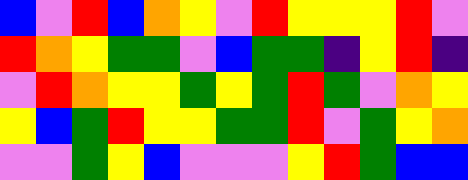[["blue", "violet", "red", "blue", "orange", "yellow", "violet", "red", "yellow", "yellow", "yellow", "red", "violet"], ["red", "orange", "yellow", "green", "green", "violet", "blue", "green", "green", "indigo", "yellow", "red", "indigo"], ["violet", "red", "orange", "yellow", "yellow", "green", "yellow", "green", "red", "green", "violet", "orange", "yellow"], ["yellow", "blue", "green", "red", "yellow", "yellow", "green", "green", "red", "violet", "green", "yellow", "orange"], ["violet", "violet", "green", "yellow", "blue", "violet", "violet", "violet", "yellow", "red", "green", "blue", "blue"]]